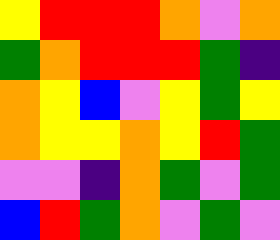[["yellow", "red", "red", "red", "orange", "violet", "orange"], ["green", "orange", "red", "red", "red", "green", "indigo"], ["orange", "yellow", "blue", "violet", "yellow", "green", "yellow"], ["orange", "yellow", "yellow", "orange", "yellow", "red", "green"], ["violet", "violet", "indigo", "orange", "green", "violet", "green"], ["blue", "red", "green", "orange", "violet", "green", "violet"]]